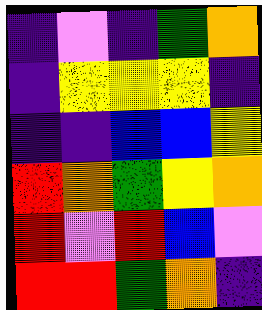[["indigo", "violet", "indigo", "green", "orange"], ["indigo", "yellow", "yellow", "yellow", "indigo"], ["indigo", "indigo", "blue", "blue", "yellow"], ["red", "orange", "green", "yellow", "orange"], ["red", "violet", "red", "blue", "violet"], ["red", "red", "green", "orange", "indigo"]]